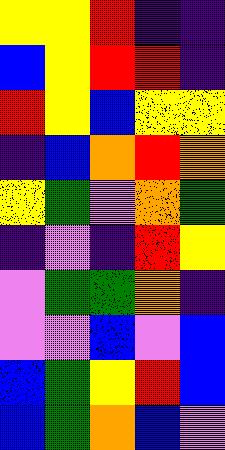[["yellow", "yellow", "red", "indigo", "indigo"], ["blue", "yellow", "red", "red", "indigo"], ["red", "yellow", "blue", "yellow", "yellow"], ["indigo", "blue", "orange", "red", "orange"], ["yellow", "green", "violet", "orange", "green"], ["indigo", "violet", "indigo", "red", "yellow"], ["violet", "green", "green", "orange", "indigo"], ["violet", "violet", "blue", "violet", "blue"], ["blue", "green", "yellow", "red", "blue"], ["blue", "green", "orange", "blue", "violet"]]